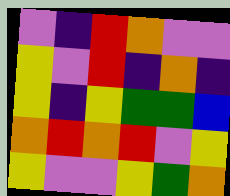[["violet", "indigo", "red", "orange", "violet", "violet"], ["yellow", "violet", "red", "indigo", "orange", "indigo"], ["yellow", "indigo", "yellow", "green", "green", "blue"], ["orange", "red", "orange", "red", "violet", "yellow"], ["yellow", "violet", "violet", "yellow", "green", "orange"]]